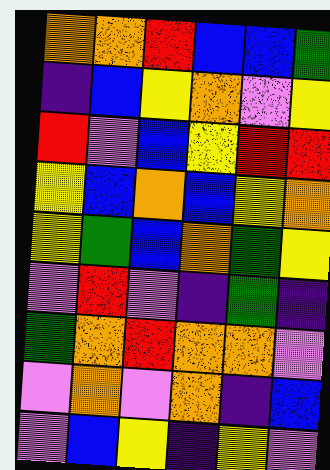[["orange", "orange", "red", "blue", "blue", "green"], ["indigo", "blue", "yellow", "orange", "violet", "yellow"], ["red", "violet", "blue", "yellow", "red", "red"], ["yellow", "blue", "orange", "blue", "yellow", "orange"], ["yellow", "green", "blue", "orange", "green", "yellow"], ["violet", "red", "violet", "indigo", "green", "indigo"], ["green", "orange", "red", "orange", "orange", "violet"], ["violet", "orange", "violet", "orange", "indigo", "blue"], ["violet", "blue", "yellow", "indigo", "yellow", "violet"]]